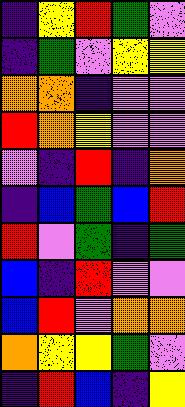[["indigo", "yellow", "red", "green", "violet"], ["indigo", "green", "violet", "yellow", "yellow"], ["orange", "orange", "indigo", "violet", "violet"], ["red", "orange", "yellow", "violet", "violet"], ["violet", "indigo", "red", "indigo", "orange"], ["indigo", "blue", "green", "blue", "red"], ["red", "violet", "green", "indigo", "green"], ["blue", "indigo", "red", "violet", "violet"], ["blue", "red", "violet", "orange", "orange"], ["orange", "yellow", "yellow", "green", "violet"], ["indigo", "red", "blue", "indigo", "yellow"]]